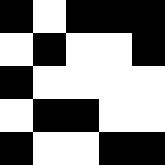[["black", "white", "black", "black", "black"], ["white", "black", "white", "white", "black"], ["black", "white", "white", "white", "white"], ["white", "black", "black", "white", "white"], ["black", "white", "white", "black", "black"]]